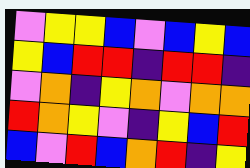[["violet", "yellow", "yellow", "blue", "violet", "blue", "yellow", "blue"], ["yellow", "blue", "red", "red", "indigo", "red", "red", "indigo"], ["violet", "orange", "indigo", "yellow", "orange", "violet", "orange", "orange"], ["red", "orange", "yellow", "violet", "indigo", "yellow", "blue", "red"], ["blue", "violet", "red", "blue", "orange", "red", "indigo", "yellow"]]